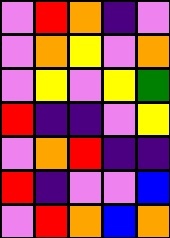[["violet", "red", "orange", "indigo", "violet"], ["violet", "orange", "yellow", "violet", "orange"], ["violet", "yellow", "violet", "yellow", "green"], ["red", "indigo", "indigo", "violet", "yellow"], ["violet", "orange", "red", "indigo", "indigo"], ["red", "indigo", "violet", "violet", "blue"], ["violet", "red", "orange", "blue", "orange"]]